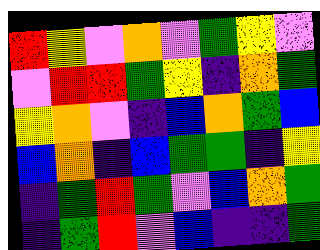[["red", "yellow", "violet", "orange", "violet", "green", "yellow", "violet"], ["violet", "red", "red", "green", "yellow", "indigo", "orange", "green"], ["yellow", "orange", "violet", "indigo", "blue", "orange", "green", "blue"], ["blue", "orange", "indigo", "blue", "green", "green", "indigo", "yellow"], ["indigo", "green", "red", "green", "violet", "blue", "orange", "green"], ["indigo", "green", "red", "violet", "blue", "indigo", "indigo", "green"]]